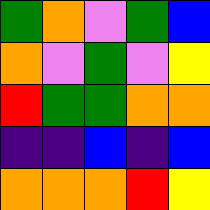[["green", "orange", "violet", "green", "blue"], ["orange", "violet", "green", "violet", "yellow"], ["red", "green", "green", "orange", "orange"], ["indigo", "indigo", "blue", "indigo", "blue"], ["orange", "orange", "orange", "red", "yellow"]]